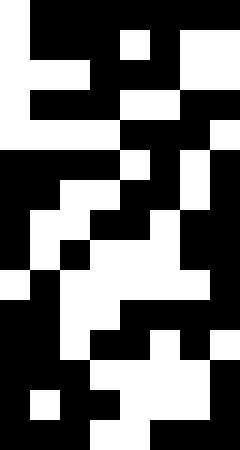[["white", "black", "black", "black", "black", "black", "black", "black"], ["white", "black", "black", "black", "white", "black", "white", "white"], ["white", "white", "white", "black", "black", "black", "white", "white"], ["white", "black", "black", "black", "white", "white", "black", "black"], ["white", "white", "white", "white", "black", "black", "black", "white"], ["black", "black", "black", "black", "white", "black", "white", "black"], ["black", "black", "white", "white", "black", "black", "white", "black"], ["black", "white", "white", "black", "black", "white", "black", "black"], ["black", "white", "black", "white", "white", "white", "black", "black"], ["white", "black", "white", "white", "white", "white", "white", "black"], ["black", "black", "white", "white", "black", "black", "black", "black"], ["black", "black", "white", "black", "black", "white", "black", "white"], ["black", "black", "black", "white", "white", "white", "white", "black"], ["black", "white", "black", "black", "white", "white", "white", "black"], ["black", "black", "black", "white", "white", "black", "black", "black"]]